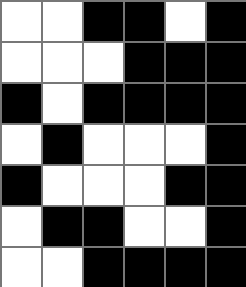[["white", "white", "black", "black", "white", "black"], ["white", "white", "white", "black", "black", "black"], ["black", "white", "black", "black", "black", "black"], ["white", "black", "white", "white", "white", "black"], ["black", "white", "white", "white", "black", "black"], ["white", "black", "black", "white", "white", "black"], ["white", "white", "black", "black", "black", "black"]]